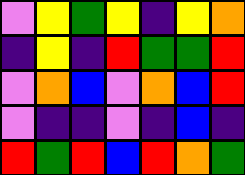[["violet", "yellow", "green", "yellow", "indigo", "yellow", "orange"], ["indigo", "yellow", "indigo", "red", "green", "green", "red"], ["violet", "orange", "blue", "violet", "orange", "blue", "red"], ["violet", "indigo", "indigo", "violet", "indigo", "blue", "indigo"], ["red", "green", "red", "blue", "red", "orange", "green"]]